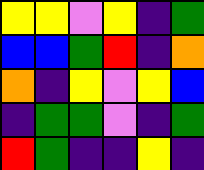[["yellow", "yellow", "violet", "yellow", "indigo", "green"], ["blue", "blue", "green", "red", "indigo", "orange"], ["orange", "indigo", "yellow", "violet", "yellow", "blue"], ["indigo", "green", "green", "violet", "indigo", "green"], ["red", "green", "indigo", "indigo", "yellow", "indigo"]]